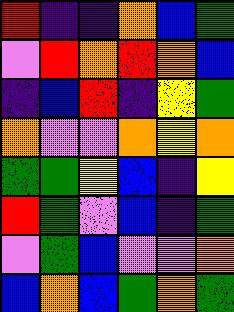[["red", "indigo", "indigo", "orange", "blue", "green"], ["violet", "red", "orange", "red", "orange", "blue"], ["indigo", "blue", "red", "indigo", "yellow", "green"], ["orange", "violet", "violet", "orange", "yellow", "orange"], ["green", "green", "yellow", "blue", "indigo", "yellow"], ["red", "green", "violet", "blue", "indigo", "green"], ["violet", "green", "blue", "violet", "violet", "orange"], ["blue", "orange", "blue", "green", "orange", "green"]]